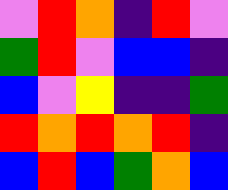[["violet", "red", "orange", "indigo", "red", "violet"], ["green", "red", "violet", "blue", "blue", "indigo"], ["blue", "violet", "yellow", "indigo", "indigo", "green"], ["red", "orange", "red", "orange", "red", "indigo"], ["blue", "red", "blue", "green", "orange", "blue"]]